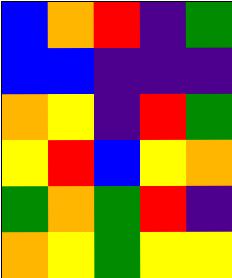[["blue", "orange", "red", "indigo", "green"], ["blue", "blue", "indigo", "indigo", "indigo"], ["orange", "yellow", "indigo", "red", "green"], ["yellow", "red", "blue", "yellow", "orange"], ["green", "orange", "green", "red", "indigo"], ["orange", "yellow", "green", "yellow", "yellow"]]